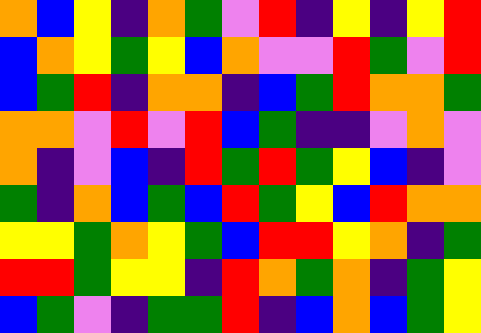[["orange", "blue", "yellow", "indigo", "orange", "green", "violet", "red", "indigo", "yellow", "indigo", "yellow", "red"], ["blue", "orange", "yellow", "green", "yellow", "blue", "orange", "violet", "violet", "red", "green", "violet", "red"], ["blue", "green", "red", "indigo", "orange", "orange", "indigo", "blue", "green", "red", "orange", "orange", "green"], ["orange", "orange", "violet", "red", "violet", "red", "blue", "green", "indigo", "indigo", "violet", "orange", "violet"], ["orange", "indigo", "violet", "blue", "indigo", "red", "green", "red", "green", "yellow", "blue", "indigo", "violet"], ["green", "indigo", "orange", "blue", "green", "blue", "red", "green", "yellow", "blue", "red", "orange", "orange"], ["yellow", "yellow", "green", "orange", "yellow", "green", "blue", "red", "red", "yellow", "orange", "indigo", "green"], ["red", "red", "green", "yellow", "yellow", "indigo", "red", "orange", "green", "orange", "indigo", "green", "yellow"], ["blue", "green", "violet", "indigo", "green", "green", "red", "indigo", "blue", "orange", "blue", "green", "yellow"]]